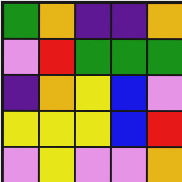[["green", "orange", "indigo", "indigo", "orange"], ["violet", "red", "green", "green", "green"], ["indigo", "orange", "yellow", "blue", "violet"], ["yellow", "yellow", "yellow", "blue", "red"], ["violet", "yellow", "violet", "violet", "orange"]]